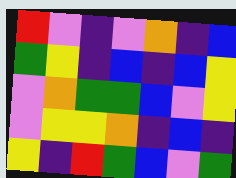[["red", "violet", "indigo", "violet", "orange", "indigo", "blue"], ["green", "yellow", "indigo", "blue", "indigo", "blue", "yellow"], ["violet", "orange", "green", "green", "blue", "violet", "yellow"], ["violet", "yellow", "yellow", "orange", "indigo", "blue", "indigo"], ["yellow", "indigo", "red", "green", "blue", "violet", "green"]]